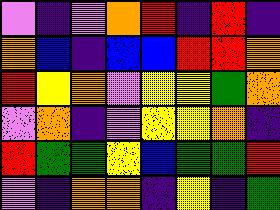[["violet", "indigo", "violet", "orange", "red", "indigo", "red", "indigo"], ["orange", "blue", "indigo", "blue", "blue", "red", "red", "orange"], ["red", "yellow", "orange", "violet", "yellow", "yellow", "green", "orange"], ["violet", "orange", "indigo", "violet", "yellow", "yellow", "orange", "indigo"], ["red", "green", "green", "yellow", "blue", "green", "green", "red"], ["violet", "indigo", "orange", "orange", "indigo", "yellow", "indigo", "green"]]